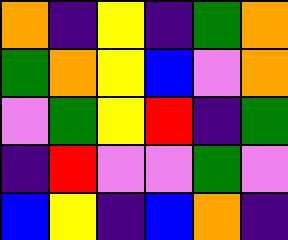[["orange", "indigo", "yellow", "indigo", "green", "orange"], ["green", "orange", "yellow", "blue", "violet", "orange"], ["violet", "green", "yellow", "red", "indigo", "green"], ["indigo", "red", "violet", "violet", "green", "violet"], ["blue", "yellow", "indigo", "blue", "orange", "indigo"]]